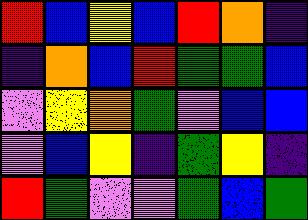[["red", "blue", "yellow", "blue", "red", "orange", "indigo"], ["indigo", "orange", "blue", "red", "green", "green", "blue"], ["violet", "yellow", "orange", "green", "violet", "blue", "blue"], ["violet", "blue", "yellow", "indigo", "green", "yellow", "indigo"], ["red", "green", "violet", "violet", "green", "blue", "green"]]